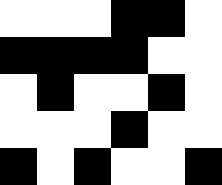[["white", "white", "white", "black", "black", "white"], ["black", "black", "black", "black", "white", "white"], ["white", "black", "white", "white", "black", "white"], ["white", "white", "white", "black", "white", "white"], ["black", "white", "black", "white", "white", "black"]]